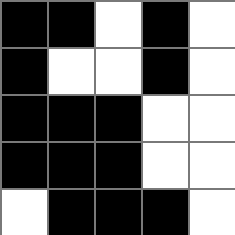[["black", "black", "white", "black", "white"], ["black", "white", "white", "black", "white"], ["black", "black", "black", "white", "white"], ["black", "black", "black", "white", "white"], ["white", "black", "black", "black", "white"]]